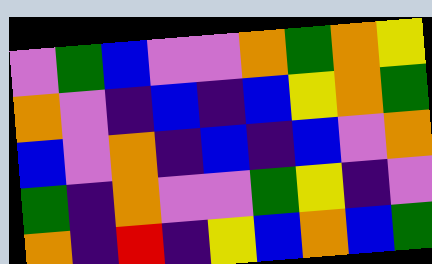[["violet", "green", "blue", "violet", "violet", "orange", "green", "orange", "yellow"], ["orange", "violet", "indigo", "blue", "indigo", "blue", "yellow", "orange", "green"], ["blue", "violet", "orange", "indigo", "blue", "indigo", "blue", "violet", "orange"], ["green", "indigo", "orange", "violet", "violet", "green", "yellow", "indigo", "violet"], ["orange", "indigo", "red", "indigo", "yellow", "blue", "orange", "blue", "green"]]